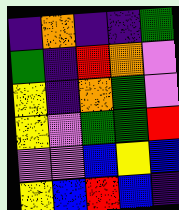[["indigo", "orange", "indigo", "indigo", "green"], ["green", "indigo", "red", "orange", "violet"], ["yellow", "indigo", "orange", "green", "violet"], ["yellow", "violet", "green", "green", "red"], ["violet", "violet", "blue", "yellow", "blue"], ["yellow", "blue", "red", "blue", "indigo"]]